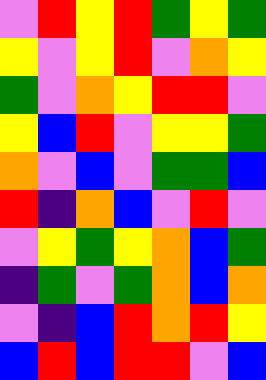[["violet", "red", "yellow", "red", "green", "yellow", "green"], ["yellow", "violet", "yellow", "red", "violet", "orange", "yellow"], ["green", "violet", "orange", "yellow", "red", "red", "violet"], ["yellow", "blue", "red", "violet", "yellow", "yellow", "green"], ["orange", "violet", "blue", "violet", "green", "green", "blue"], ["red", "indigo", "orange", "blue", "violet", "red", "violet"], ["violet", "yellow", "green", "yellow", "orange", "blue", "green"], ["indigo", "green", "violet", "green", "orange", "blue", "orange"], ["violet", "indigo", "blue", "red", "orange", "red", "yellow"], ["blue", "red", "blue", "red", "red", "violet", "blue"]]